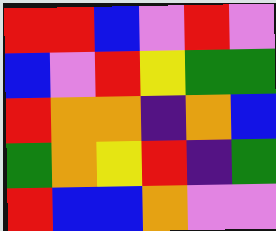[["red", "red", "blue", "violet", "red", "violet"], ["blue", "violet", "red", "yellow", "green", "green"], ["red", "orange", "orange", "indigo", "orange", "blue"], ["green", "orange", "yellow", "red", "indigo", "green"], ["red", "blue", "blue", "orange", "violet", "violet"]]